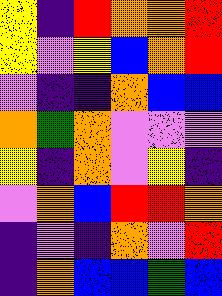[["yellow", "indigo", "red", "orange", "orange", "red"], ["yellow", "violet", "yellow", "blue", "orange", "red"], ["violet", "indigo", "indigo", "orange", "blue", "blue"], ["orange", "green", "orange", "violet", "violet", "violet"], ["yellow", "indigo", "orange", "violet", "yellow", "indigo"], ["violet", "orange", "blue", "red", "red", "orange"], ["indigo", "violet", "indigo", "orange", "violet", "red"], ["indigo", "orange", "blue", "blue", "green", "blue"]]